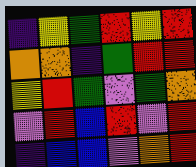[["indigo", "yellow", "green", "red", "yellow", "red"], ["orange", "orange", "indigo", "green", "red", "red"], ["yellow", "red", "green", "violet", "green", "orange"], ["violet", "red", "blue", "red", "violet", "red"], ["indigo", "blue", "blue", "violet", "orange", "red"]]